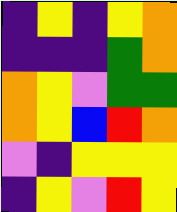[["indigo", "yellow", "indigo", "yellow", "orange"], ["indigo", "indigo", "indigo", "green", "orange"], ["orange", "yellow", "violet", "green", "green"], ["orange", "yellow", "blue", "red", "orange"], ["violet", "indigo", "yellow", "yellow", "yellow"], ["indigo", "yellow", "violet", "red", "yellow"]]